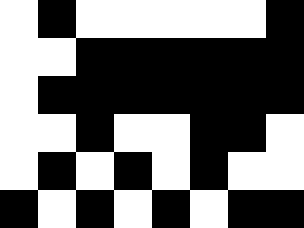[["white", "black", "white", "white", "white", "white", "white", "black"], ["white", "white", "black", "black", "black", "black", "black", "black"], ["white", "black", "black", "black", "black", "black", "black", "black"], ["white", "white", "black", "white", "white", "black", "black", "white"], ["white", "black", "white", "black", "white", "black", "white", "white"], ["black", "white", "black", "white", "black", "white", "black", "black"]]